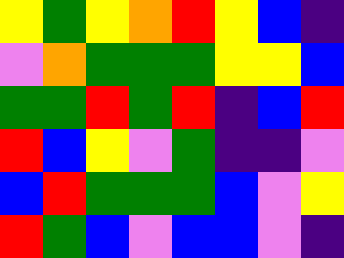[["yellow", "green", "yellow", "orange", "red", "yellow", "blue", "indigo"], ["violet", "orange", "green", "green", "green", "yellow", "yellow", "blue"], ["green", "green", "red", "green", "red", "indigo", "blue", "red"], ["red", "blue", "yellow", "violet", "green", "indigo", "indigo", "violet"], ["blue", "red", "green", "green", "green", "blue", "violet", "yellow"], ["red", "green", "blue", "violet", "blue", "blue", "violet", "indigo"]]